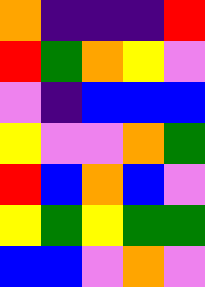[["orange", "indigo", "indigo", "indigo", "red"], ["red", "green", "orange", "yellow", "violet"], ["violet", "indigo", "blue", "blue", "blue"], ["yellow", "violet", "violet", "orange", "green"], ["red", "blue", "orange", "blue", "violet"], ["yellow", "green", "yellow", "green", "green"], ["blue", "blue", "violet", "orange", "violet"]]